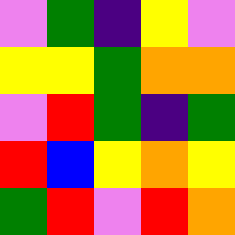[["violet", "green", "indigo", "yellow", "violet"], ["yellow", "yellow", "green", "orange", "orange"], ["violet", "red", "green", "indigo", "green"], ["red", "blue", "yellow", "orange", "yellow"], ["green", "red", "violet", "red", "orange"]]